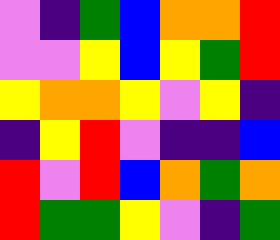[["violet", "indigo", "green", "blue", "orange", "orange", "red"], ["violet", "violet", "yellow", "blue", "yellow", "green", "red"], ["yellow", "orange", "orange", "yellow", "violet", "yellow", "indigo"], ["indigo", "yellow", "red", "violet", "indigo", "indigo", "blue"], ["red", "violet", "red", "blue", "orange", "green", "orange"], ["red", "green", "green", "yellow", "violet", "indigo", "green"]]